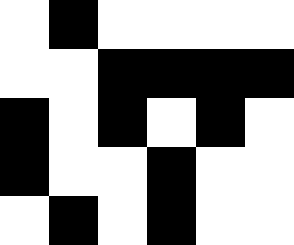[["white", "black", "white", "white", "white", "white"], ["white", "white", "black", "black", "black", "black"], ["black", "white", "black", "white", "black", "white"], ["black", "white", "white", "black", "white", "white"], ["white", "black", "white", "black", "white", "white"]]